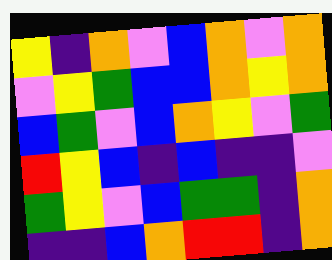[["yellow", "indigo", "orange", "violet", "blue", "orange", "violet", "orange"], ["violet", "yellow", "green", "blue", "blue", "orange", "yellow", "orange"], ["blue", "green", "violet", "blue", "orange", "yellow", "violet", "green"], ["red", "yellow", "blue", "indigo", "blue", "indigo", "indigo", "violet"], ["green", "yellow", "violet", "blue", "green", "green", "indigo", "orange"], ["indigo", "indigo", "blue", "orange", "red", "red", "indigo", "orange"]]